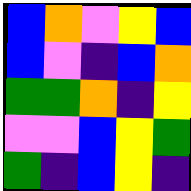[["blue", "orange", "violet", "yellow", "blue"], ["blue", "violet", "indigo", "blue", "orange"], ["green", "green", "orange", "indigo", "yellow"], ["violet", "violet", "blue", "yellow", "green"], ["green", "indigo", "blue", "yellow", "indigo"]]